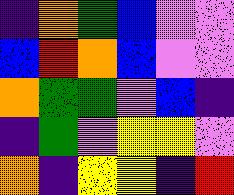[["indigo", "orange", "green", "blue", "violet", "violet"], ["blue", "red", "orange", "blue", "violet", "violet"], ["orange", "green", "green", "violet", "blue", "indigo"], ["indigo", "green", "violet", "yellow", "yellow", "violet"], ["orange", "indigo", "yellow", "yellow", "indigo", "red"]]